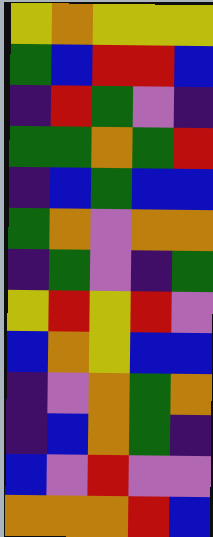[["yellow", "orange", "yellow", "yellow", "yellow"], ["green", "blue", "red", "red", "blue"], ["indigo", "red", "green", "violet", "indigo"], ["green", "green", "orange", "green", "red"], ["indigo", "blue", "green", "blue", "blue"], ["green", "orange", "violet", "orange", "orange"], ["indigo", "green", "violet", "indigo", "green"], ["yellow", "red", "yellow", "red", "violet"], ["blue", "orange", "yellow", "blue", "blue"], ["indigo", "violet", "orange", "green", "orange"], ["indigo", "blue", "orange", "green", "indigo"], ["blue", "violet", "red", "violet", "violet"], ["orange", "orange", "orange", "red", "blue"]]